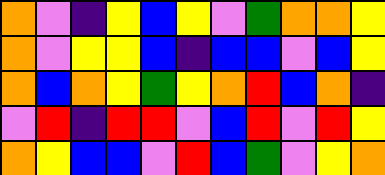[["orange", "violet", "indigo", "yellow", "blue", "yellow", "violet", "green", "orange", "orange", "yellow"], ["orange", "violet", "yellow", "yellow", "blue", "indigo", "blue", "blue", "violet", "blue", "yellow"], ["orange", "blue", "orange", "yellow", "green", "yellow", "orange", "red", "blue", "orange", "indigo"], ["violet", "red", "indigo", "red", "red", "violet", "blue", "red", "violet", "red", "yellow"], ["orange", "yellow", "blue", "blue", "violet", "red", "blue", "green", "violet", "yellow", "orange"]]